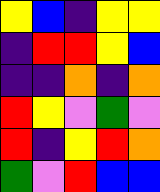[["yellow", "blue", "indigo", "yellow", "yellow"], ["indigo", "red", "red", "yellow", "blue"], ["indigo", "indigo", "orange", "indigo", "orange"], ["red", "yellow", "violet", "green", "violet"], ["red", "indigo", "yellow", "red", "orange"], ["green", "violet", "red", "blue", "blue"]]